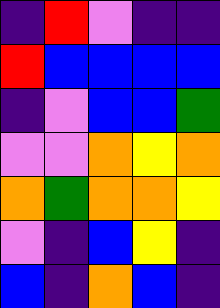[["indigo", "red", "violet", "indigo", "indigo"], ["red", "blue", "blue", "blue", "blue"], ["indigo", "violet", "blue", "blue", "green"], ["violet", "violet", "orange", "yellow", "orange"], ["orange", "green", "orange", "orange", "yellow"], ["violet", "indigo", "blue", "yellow", "indigo"], ["blue", "indigo", "orange", "blue", "indigo"]]